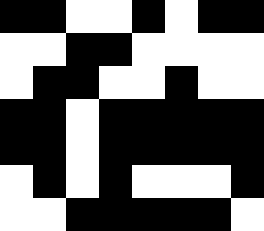[["black", "black", "white", "white", "black", "white", "black", "black"], ["white", "white", "black", "black", "white", "white", "white", "white"], ["white", "black", "black", "white", "white", "black", "white", "white"], ["black", "black", "white", "black", "black", "black", "black", "black"], ["black", "black", "white", "black", "black", "black", "black", "black"], ["white", "black", "white", "black", "white", "white", "white", "black"], ["white", "white", "black", "black", "black", "black", "black", "white"]]